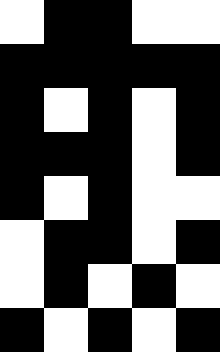[["white", "black", "black", "white", "white"], ["black", "black", "black", "black", "black"], ["black", "white", "black", "white", "black"], ["black", "black", "black", "white", "black"], ["black", "white", "black", "white", "white"], ["white", "black", "black", "white", "black"], ["white", "black", "white", "black", "white"], ["black", "white", "black", "white", "black"]]